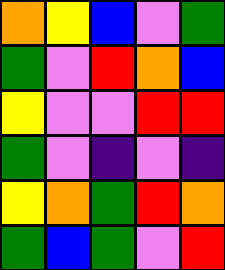[["orange", "yellow", "blue", "violet", "green"], ["green", "violet", "red", "orange", "blue"], ["yellow", "violet", "violet", "red", "red"], ["green", "violet", "indigo", "violet", "indigo"], ["yellow", "orange", "green", "red", "orange"], ["green", "blue", "green", "violet", "red"]]